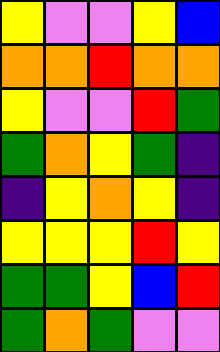[["yellow", "violet", "violet", "yellow", "blue"], ["orange", "orange", "red", "orange", "orange"], ["yellow", "violet", "violet", "red", "green"], ["green", "orange", "yellow", "green", "indigo"], ["indigo", "yellow", "orange", "yellow", "indigo"], ["yellow", "yellow", "yellow", "red", "yellow"], ["green", "green", "yellow", "blue", "red"], ["green", "orange", "green", "violet", "violet"]]